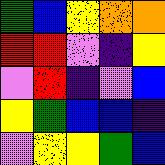[["green", "blue", "yellow", "orange", "orange"], ["red", "red", "violet", "indigo", "yellow"], ["violet", "red", "indigo", "violet", "blue"], ["yellow", "green", "blue", "blue", "indigo"], ["violet", "yellow", "yellow", "green", "blue"]]